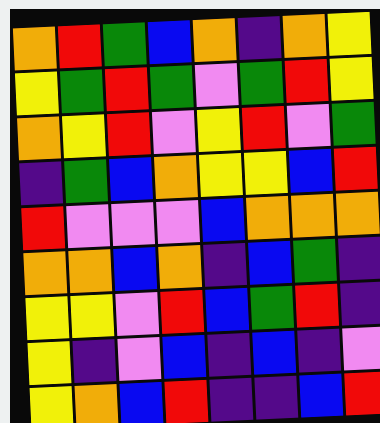[["orange", "red", "green", "blue", "orange", "indigo", "orange", "yellow"], ["yellow", "green", "red", "green", "violet", "green", "red", "yellow"], ["orange", "yellow", "red", "violet", "yellow", "red", "violet", "green"], ["indigo", "green", "blue", "orange", "yellow", "yellow", "blue", "red"], ["red", "violet", "violet", "violet", "blue", "orange", "orange", "orange"], ["orange", "orange", "blue", "orange", "indigo", "blue", "green", "indigo"], ["yellow", "yellow", "violet", "red", "blue", "green", "red", "indigo"], ["yellow", "indigo", "violet", "blue", "indigo", "blue", "indigo", "violet"], ["yellow", "orange", "blue", "red", "indigo", "indigo", "blue", "red"]]